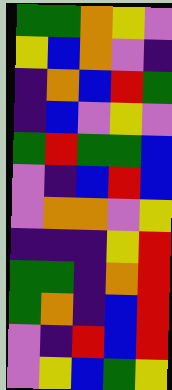[["green", "green", "orange", "yellow", "violet"], ["yellow", "blue", "orange", "violet", "indigo"], ["indigo", "orange", "blue", "red", "green"], ["indigo", "blue", "violet", "yellow", "violet"], ["green", "red", "green", "green", "blue"], ["violet", "indigo", "blue", "red", "blue"], ["violet", "orange", "orange", "violet", "yellow"], ["indigo", "indigo", "indigo", "yellow", "red"], ["green", "green", "indigo", "orange", "red"], ["green", "orange", "indigo", "blue", "red"], ["violet", "indigo", "red", "blue", "red"], ["violet", "yellow", "blue", "green", "yellow"]]